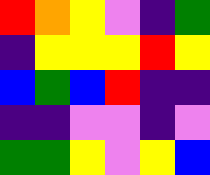[["red", "orange", "yellow", "violet", "indigo", "green"], ["indigo", "yellow", "yellow", "yellow", "red", "yellow"], ["blue", "green", "blue", "red", "indigo", "indigo"], ["indigo", "indigo", "violet", "violet", "indigo", "violet"], ["green", "green", "yellow", "violet", "yellow", "blue"]]